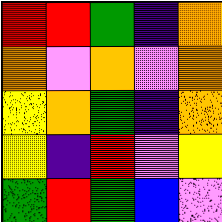[["red", "red", "green", "indigo", "orange"], ["orange", "violet", "orange", "violet", "orange"], ["yellow", "orange", "green", "indigo", "orange"], ["yellow", "indigo", "red", "violet", "yellow"], ["green", "red", "green", "blue", "violet"]]